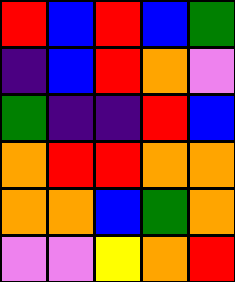[["red", "blue", "red", "blue", "green"], ["indigo", "blue", "red", "orange", "violet"], ["green", "indigo", "indigo", "red", "blue"], ["orange", "red", "red", "orange", "orange"], ["orange", "orange", "blue", "green", "orange"], ["violet", "violet", "yellow", "orange", "red"]]